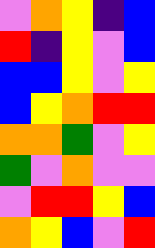[["violet", "orange", "yellow", "indigo", "blue"], ["red", "indigo", "yellow", "violet", "blue"], ["blue", "blue", "yellow", "violet", "yellow"], ["blue", "yellow", "orange", "red", "red"], ["orange", "orange", "green", "violet", "yellow"], ["green", "violet", "orange", "violet", "violet"], ["violet", "red", "red", "yellow", "blue"], ["orange", "yellow", "blue", "violet", "red"]]